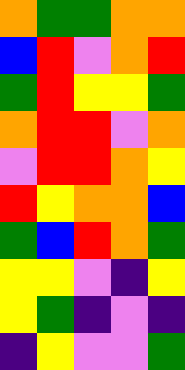[["orange", "green", "green", "orange", "orange"], ["blue", "red", "violet", "orange", "red"], ["green", "red", "yellow", "yellow", "green"], ["orange", "red", "red", "violet", "orange"], ["violet", "red", "red", "orange", "yellow"], ["red", "yellow", "orange", "orange", "blue"], ["green", "blue", "red", "orange", "green"], ["yellow", "yellow", "violet", "indigo", "yellow"], ["yellow", "green", "indigo", "violet", "indigo"], ["indigo", "yellow", "violet", "violet", "green"]]